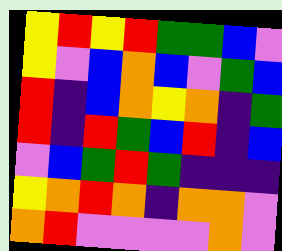[["yellow", "red", "yellow", "red", "green", "green", "blue", "violet"], ["yellow", "violet", "blue", "orange", "blue", "violet", "green", "blue"], ["red", "indigo", "blue", "orange", "yellow", "orange", "indigo", "green"], ["red", "indigo", "red", "green", "blue", "red", "indigo", "blue"], ["violet", "blue", "green", "red", "green", "indigo", "indigo", "indigo"], ["yellow", "orange", "red", "orange", "indigo", "orange", "orange", "violet"], ["orange", "red", "violet", "violet", "violet", "violet", "orange", "violet"]]